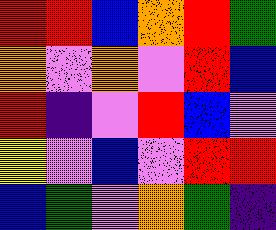[["red", "red", "blue", "orange", "red", "green"], ["orange", "violet", "orange", "violet", "red", "blue"], ["red", "indigo", "violet", "red", "blue", "violet"], ["yellow", "violet", "blue", "violet", "red", "red"], ["blue", "green", "violet", "orange", "green", "indigo"]]